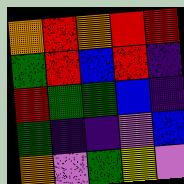[["orange", "red", "orange", "red", "red"], ["green", "red", "blue", "red", "indigo"], ["red", "green", "green", "blue", "indigo"], ["green", "indigo", "indigo", "violet", "blue"], ["orange", "violet", "green", "yellow", "violet"]]